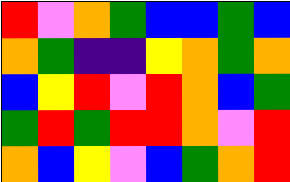[["red", "violet", "orange", "green", "blue", "blue", "green", "blue"], ["orange", "green", "indigo", "indigo", "yellow", "orange", "green", "orange"], ["blue", "yellow", "red", "violet", "red", "orange", "blue", "green"], ["green", "red", "green", "red", "red", "orange", "violet", "red"], ["orange", "blue", "yellow", "violet", "blue", "green", "orange", "red"]]